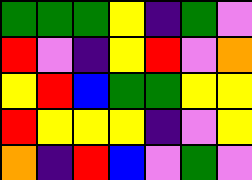[["green", "green", "green", "yellow", "indigo", "green", "violet"], ["red", "violet", "indigo", "yellow", "red", "violet", "orange"], ["yellow", "red", "blue", "green", "green", "yellow", "yellow"], ["red", "yellow", "yellow", "yellow", "indigo", "violet", "yellow"], ["orange", "indigo", "red", "blue", "violet", "green", "violet"]]